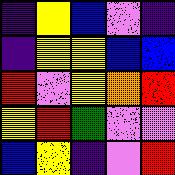[["indigo", "yellow", "blue", "violet", "indigo"], ["indigo", "yellow", "yellow", "blue", "blue"], ["red", "violet", "yellow", "orange", "red"], ["yellow", "red", "green", "violet", "violet"], ["blue", "yellow", "indigo", "violet", "red"]]